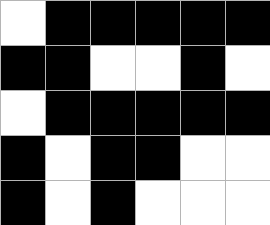[["white", "black", "black", "black", "black", "black"], ["black", "black", "white", "white", "black", "white"], ["white", "black", "black", "black", "black", "black"], ["black", "white", "black", "black", "white", "white"], ["black", "white", "black", "white", "white", "white"]]